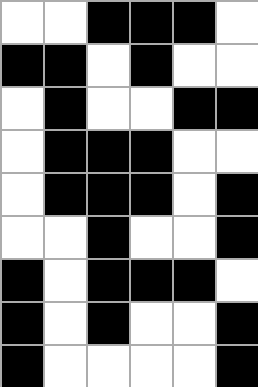[["white", "white", "black", "black", "black", "white"], ["black", "black", "white", "black", "white", "white"], ["white", "black", "white", "white", "black", "black"], ["white", "black", "black", "black", "white", "white"], ["white", "black", "black", "black", "white", "black"], ["white", "white", "black", "white", "white", "black"], ["black", "white", "black", "black", "black", "white"], ["black", "white", "black", "white", "white", "black"], ["black", "white", "white", "white", "white", "black"]]